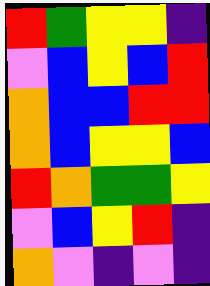[["red", "green", "yellow", "yellow", "indigo"], ["violet", "blue", "yellow", "blue", "red"], ["orange", "blue", "blue", "red", "red"], ["orange", "blue", "yellow", "yellow", "blue"], ["red", "orange", "green", "green", "yellow"], ["violet", "blue", "yellow", "red", "indigo"], ["orange", "violet", "indigo", "violet", "indigo"]]